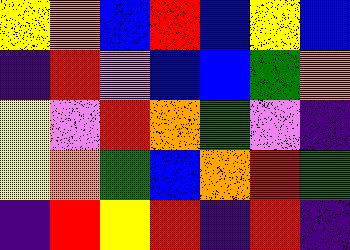[["yellow", "orange", "blue", "red", "blue", "yellow", "blue"], ["indigo", "red", "violet", "blue", "blue", "green", "orange"], ["yellow", "violet", "red", "orange", "green", "violet", "indigo"], ["yellow", "orange", "green", "blue", "orange", "red", "green"], ["indigo", "red", "yellow", "red", "indigo", "red", "indigo"]]